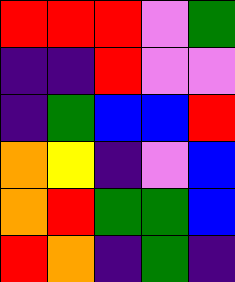[["red", "red", "red", "violet", "green"], ["indigo", "indigo", "red", "violet", "violet"], ["indigo", "green", "blue", "blue", "red"], ["orange", "yellow", "indigo", "violet", "blue"], ["orange", "red", "green", "green", "blue"], ["red", "orange", "indigo", "green", "indigo"]]